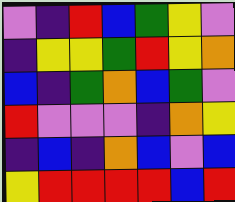[["violet", "indigo", "red", "blue", "green", "yellow", "violet"], ["indigo", "yellow", "yellow", "green", "red", "yellow", "orange"], ["blue", "indigo", "green", "orange", "blue", "green", "violet"], ["red", "violet", "violet", "violet", "indigo", "orange", "yellow"], ["indigo", "blue", "indigo", "orange", "blue", "violet", "blue"], ["yellow", "red", "red", "red", "red", "blue", "red"]]